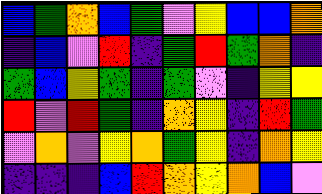[["blue", "green", "orange", "blue", "green", "violet", "yellow", "blue", "blue", "orange"], ["indigo", "blue", "violet", "red", "indigo", "green", "red", "green", "orange", "indigo"], ["green", "blue", "yellow", "green", "indigo", "green", "violet", "indigo", "yellow", "yellow"], ["red", "violet", "red", "green", "indigo", "orange", "yellow", "indigo", "red", "green"], ["violet", "orange", "violet", "yellow", "orange", "green", "yellow", "indigo", "orange", "yellow"], ["indigo", "indigo", "indigo", "blue", "red", "orange", "yellow", "orange", "blue", "violet"]]